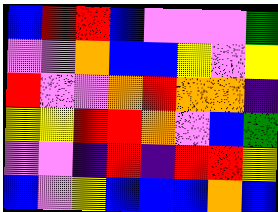[["blue", "red", "red", "blue", "violet", "violet", "violet", "green"], ["violet", "violet", "orange", "blue", "blue", "yellow", "violet", "yellow"], ["red", "violet", "violet", "orange", "red", "orange", "orange", "indigo"], ["yellow", "yellow", "red", "red", "orange", "violet", "blue", "green"], ["violet", "violet", "indigo", "red", "indigo", "red", "red", "yellow"], ["blue", "violet", "yellow", "blue", "blue", "blue", "orange", "blue"]]